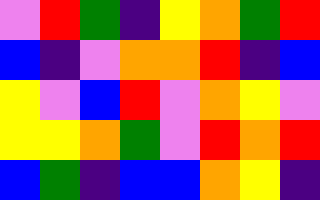[["violet", "red", "green", "indigo", "yellow", "orange", "green", "red"], ["blue", "indigo", "violet", "orange", "orange", "red", "indigo", "blue"], ["yellow", "violet", "blue", "red", "violet", "orange", "yellow", "violet"], ["yellow", "yellow", "orange", "green", "violet", "red", "orange", "red"], ["blue", "green", "indigo", "blue", "blue", "orange", "yellow", "indigo"]]